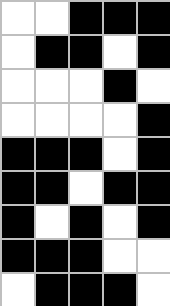[["white", "white", "black", "black", "black"], ["white", "black", "black", "white", "black"], ["white", "white", "white", "black", "white"], ["white", "white", "white", "white", "black"], ["black", "black", "black", "white", "black"], ["black", "black", "white", "black", "black"], ["black", "white", "black", "white", "black"], ["black", "black", "black", "white", "white"], ["white", "black", "black", "black", "white"]]